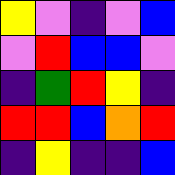[["yellow", "violet", "indigo", "violet", "blue"], ["violet", "red", "blue", "blue", "violet"], ["indigo", "green", "red", "yellow", "indigo"], ["red", "red", "blue", "orange", "red"], ["indigo", "yellow", "indigo", "indigo", "blue"]]